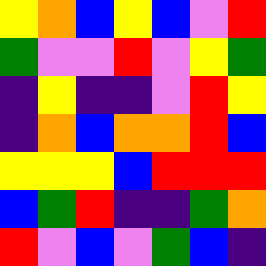[["yellow", "orange", "blue", "yellow", "blue", "violet", "red"], ["green", "violet", "violet", "red", "violet", "yellow", "green"], ["indigo", "yellow", "indigo", "indigo", "violet", "red", "yellow"], ["indigo", "orange", "blue", "orange", "orange", "red", "blue"], ["yellow", "yellow", "yellow", "blue", "red", "red", "red"], ["blue", "green", "red", "indigo", "indigo", "green", "orange"], ["red", "violet", "blue", "violet", "green", "blue", "indigo"]]